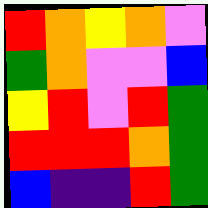[["red", "orange", "yellow", "orange", "violet"], ["green", "orange", "violet", "violet", "blue"], ["yellow", "red", "violet", "red", "green"], ["red", "red", "red", "orange", "green"], ["blue", "indigo", "indigo", "red", "green"]]